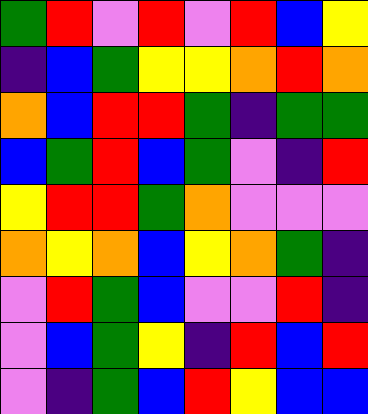[["green", "red", "violet", "red", "violet", "red", "blue", "yellow"], ["indigo", "blue", "green", "yellow", "yellow", "orange", "red", "orange"], ["orange", "blue", "red", "red", "green", "indigo", "green", "green"], ["blue", "green", "red", "blue", "green", "violet", "indigo", "red"], ["yellow", "red", "red", "green", "orange", "violet", "violet", "violet"], ["orange", "yellow", "orange", "blue", "yellow", "orange", "green", "indigo"], ["violet", "red", "green", "blue", "violet", "violet", "red", "indigo"], ["violet", "blue", "green", "yellow", "indigo", "red", "blue", "red"], ["violet", "indigo", "green", "blue", "red", "yellow", "blue", "blue"]]